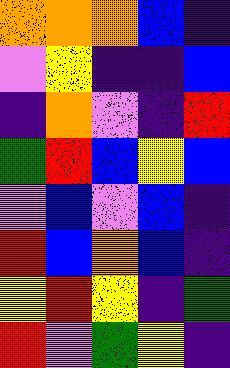[["orange", "orange", "orange", "blue", "indigo"], ["violet", "yellow", "indigo", "indigo", "blue"], ["indigo", "orange", "violet", "indigo", "red"], ["green", "red", "blue", "yellow", "blue"], ["violet", "blue", "violet", "blue", "indigo"], ["red", "blue", "orange", "blue", "indigo"], ["yellow", "red", "yellow", "indigo", "green"], ["red", "violet", "green", "yellow", "indigo"]]